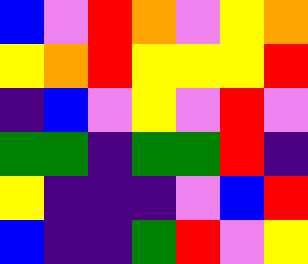[["blue", "violet", "red", "orange", "violet", "yellow", "orange"], ["yellow", "orange", "red", "yellow", "yellow", "yellow", "red"], ["indigo", "blue", "violet", "yellow", "violet", "red", "violet"], ["green", "green", "indigo", "green", "green", "red", "indigo"], ["yellow", "indigo", "indigo", "indigo", "violet", "blue", "red"], ["blue", "indigo", "indigo", "green", "red", "violet", "yellow"]]